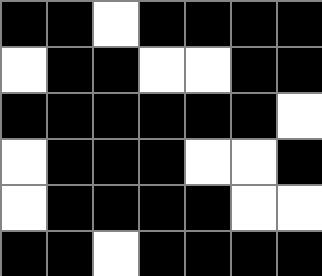[["black", "black", "white", "black", "black", "black", "black"], ["white", "black", "black", "white", "white", "black", "black"], ["black", "black", "black", "black", "black", "black", "white"], ["white", "black", "black", "black", "white", "white", "black"], ["white", "black", "black", "black", "black", "white", "white"], ["black", "black", "white", "black", "black", "black", "black"]]